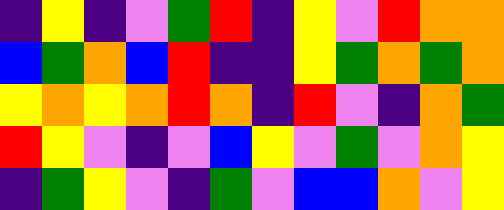[["indigo", "yellow", "indigo", "violet", "green", "red", "indigo", "yellow", "violet", "red", "orange", "orange"], ["blue", "green", "orange", "blue", "red", "indigo", "indigo", "yellow", "green", "orange", "green", "orange"], ["yellow", "orange", "yellow", "orange", "red", "orange", "indigo", "red", "violet", "indigo", "orange", "green"], ["red", "yellow", "violet", "indigo", "violet", "blue", "yellow", "violet", "green", "violet", "orange", "yellow"], ["indigo", "green", "yellow", "violet", "indigo", "green", "violet", "blue", "blue", "orange", "violet", "yellow"]]